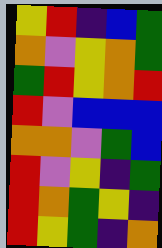[["yellow", "red", "indigo", "blue", "green"], ["orange", "violet", "yellow", "orange", "green"], ["green", "red", "yellow", "orange", "red"], ["red", "violet", "blue", "blue", "blue"], ["orange", "orange", "violet", "green", "blue"], ["red", "violet", "yellow", "indigo", "green"], ["red", "orange", "green", "yellow", "indigo"], ["red", "yellow", "green", "indigo", "orange"]]